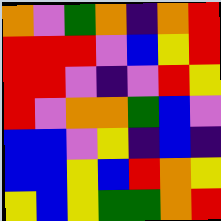[["orange", "violet", "green", "orange", "indigo", "orange", "red"], ["red", "red", "red", "violet", "blue", "yellow", "red"], ["red", "red", "violet", "indigo", "violet", "red", "yellow"], ["red", "violet", "orange", "orange", "green", "blue", "violet"], ["blue", "blue", "violet", "yellow", "indigo", "blue", "indigo"], ["blue", "blue", "yellow", "blue", "red", "orange", "yellow"], ["yellow", "blue", "yellow", "green", "green", "orange", "red"]]